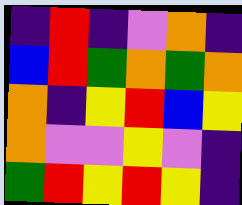[["indigo", "red", "indigo", "violet", "orange", "indigo"], ["blue", "red", "green", "orange", "green", "orange"], ["orange", "indigo", "yellow", "red", "blue", "yellow"], ["orange", "violet", "violet", "yellow", "violet", "indigo"], ["green", "red", "yellow", "red", "yellow", "indigo"]]